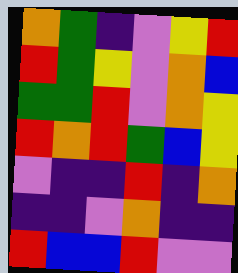[["orange", "green", "indigo", "violet", "yellow", "red"], ["red", "green", "yellow", "violet", "orange", "blue"], ["green", "green", "red", "violet", "orange", "yellow"], ["red", "orange", "red", "green", "blue", "yellow"], ["violet", "indigo", "indigo", "red", "indigo", "orange"], ["indigo", "indigo", "violet", "orange", "indigo", "indigo"], ["red", "blue", "blue", "red", "violet", "violet"]]